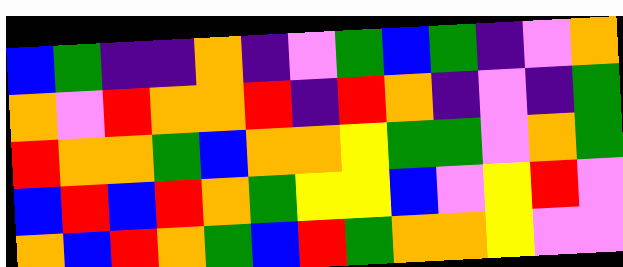[["blue", "green", "indigo", "indigo", "orange", "indigo", "violet", "green", "blue", "green", "indigo", "violet", "orange"], ["orange", "violet", "red", "orange", "orange", "red", "indigo", "red", "orange", "indigo", "violet", "indigo", "green"], ["red", "orange", "orange", "green", "blue", "orange", "orange", "yellow", "green", "green", "violet", "orange", "green"], ["blue", "red", "blue", "red", "orange", "green", "yellow", "yellow", "blue", "violet", "yellow", "red", "violet"], ["orange", "blue", "red", "orange", "green", "blue", "red", "green", "orange", "orange", "yellow", "violet", "violet"]]